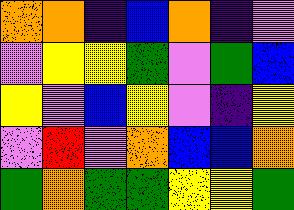[["orange", "orange", "indigo", "blue", "orange", "indigo", "violet"], ["violet", "yellow", "yellow", "green", "violet", "green", "blue"], ["yellow", "violet", "blue", "yellow", "violet", "indigo", "yellow"], ["violet", "red", "violet", "orange", "blue", "blue", "orange"], ["green", "orange", "green", "green", "yellow", "yellow", "green"]]